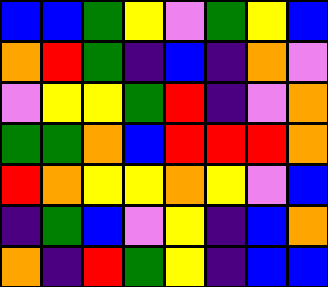[["blue", "blue", "green", "yellow", "violet", "green", "yellow", "blue"], ["orange", "red", "green", "indigo", "blue", "indigo", "orange", "violet"], ["violet", "yellow", "yellow", "green", "red", "indigo", "violet", "orange"], ["green", "green", "orange", "blue", "red", "red", "red", "orange"], ["red", "orange", "yellow", "yellow", "orange", "yellow", "violet", "blue"], ["indigo", "green", "blue", "violet", "yellow", "indigo", "blue", "orange"], ["orange", "indigo", "red", "green", "yellow", "indigo", "blue", "blue"]]